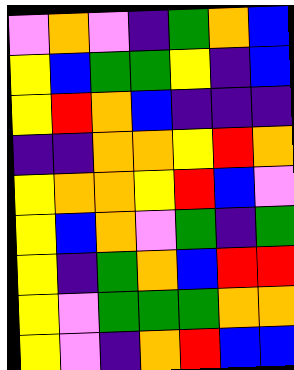[["violet", "orange", "violet", "indigo", "green", "orange", "blue"], ["yellow", "blue", "green", "green", "yellow", "indigo", "blue"], ["yellow", "red", "orange", "blue", "indigo", "indigo", "indigo"], ["indigo", "indigo", "orange", "orange", "yellow", "red", "orange"], ["yellow", "orange", "orange", "yellow", "red", "blue", "violet"], ["yellow", "blue", "orange", "violet", "green", "indigo", "green"], ["yellow", "indigo", "green", "orange", "blue", "red", "red"], ["yellow", "violet", "green", "green", "green", "orange", "orange"], ["yellow", "violet", "indigo", "orange", "red", "blue", "blue"]]